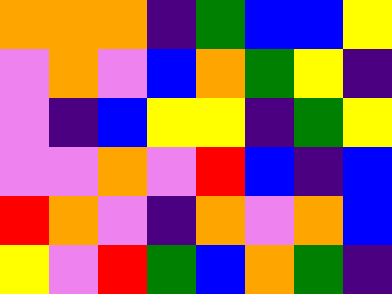[["orange", "orange", "orange", "indigo", "green", "blue", "blue", "yellow"], ["violet", "orange", "violet", "blue", "orange", "green", "yellow", "indigo"], ["violet", "indigo", "blue", "yellow", "yellow", "indigo", "green", "yellow"], ["violet", "violet", "orange", "violet", "red", "blue", "indigo", "blue"], ["red", "orange", "violet", "indigo", "orange", "violet", "orange", "blue"], ["yellow", "violet", "red", "green", "blue", "orange", "green", "indigo"]]